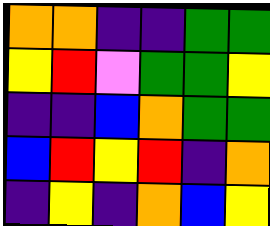[["orange", "orange", "indigo", "indigo", "green", "green"], ["yellow", "red", "violet", "green", "green", "yellow"], ["indigo", "indigo", "blue", "orange", "green", "green"], ["blue", "red", "yellow", "red", "indigo", "orange"], ["indigo", "yellow", "indigo", "orange", "blue", "yellow"]]